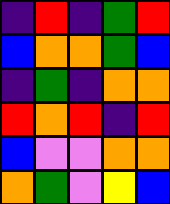[["indigo", "red", "indigo", "green", "red"], ["blue", "orange", "orange", "green", "blue"], ["indigo", "green", "indigo", "orange", "orange"], ["red", "orange", "red", "indigo", "red"], ["blue", "violet", "violet", "orange", "orange"], ["orange", "green", "violet", "yellow", "blue"]]